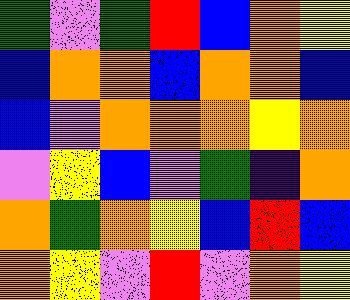[["green", "violet", "green", "red", "blue", "orange", "yellow"], ["blue", "orange", "orange", "blue", "orange", "orange", "blue"], ["blue", "violet", "orange", "orange", "orange", "yellow", "orange"], ["violet", "yellow", "blue", "violet", "green", "indigo", "orange"], ["orange", "green", "orange", "yellow", "blue", "red", "blue"], ["orange", "yellow", "violet", "red", "violet", "orange", "yellow"]]